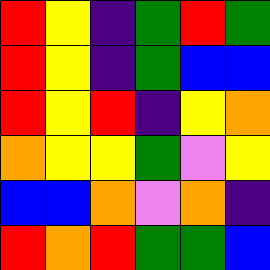[["red", "yellow", "indigo", "green", "red", "green"], ["red", "yellow", "indigo", "green", "blue", "blue"], ["red", "yellow", "red", "indigo", "yellow", "orange"], ["orange", "yellow", "yellow", "green", "violet", "yellow"], ["blue", "blue", "orange", "violet", "orange", "indigo"], ["red", "orange", "red", "green", "green", "blue"]]